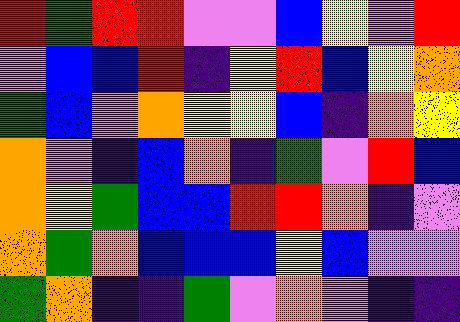[["red", "green", "red", "red", "violet", "violet", "blue", "yellow", "violet", "red"], ["violet", "blue", "blue", "red", "indigo", "yellow", "red", "blue", "yellow", "orange"], ["green", "blue", "violet", "orange", "yellow", "yellow", "blue", "indigo", "orange", "yellow"], ["orange", "violet", "indigo", "blue", "orange", "indigo", "green", "violet", "red", "blue"], ["orange", "yellow", "green", "blue", "blue", "red", "red", "orange", "indigo", "violet"], ["orange", "green", "orange", "blue", "blue", "blue", "yellow", "blue", "violet", "violet"], ["green", "orange", "indigo", "indigo", "green", "violet", "orange", "violet", "indigo", "indigo"]]